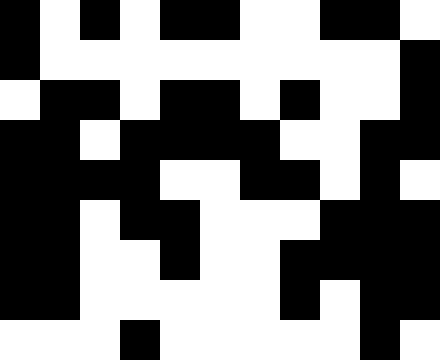[["black", "white", "black", "white", "black", "black", "white", "white", "black", "black", "white"], ["black", "white", "white", "white", "white", "white", "white", "white", "white", "white", "black"], ["white", "black", "black", "white", "black", "black", "white", "black", "white", "white", "black"], ["black", "black", "white", "black", "black", "black", "black", "white", "white", "black", "black"], ["black", "black", "black", "black", "white", "white", "black", "black", "white", "black", "white"], ["black", "black", "white", "black", "black", "white", "white", "white", "black", "black", "black"], ["black", "black", "white", "white", "black", "white", "white", "black", "black", "black", "black"], ["black", "black", "white", "white", "white", "white", "white", "black", "white", "black", "black"], ["white", "white", "white", "black", "white", "white", "white", "white", "white", "black", "white"]]